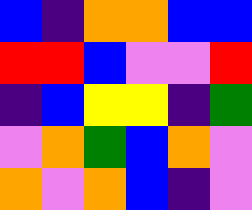[["blue", "indigo", "orange", "orange", "blue", "blue"], ["red", "red", "blue", "violet", "violet", "red"], ["indigo", "blue", "yellow", "yellow", "indigo", "green"], ["violet", "orange", "green", "blue", "orange", "violet"], ["orange", "violet", "orange", "blue", "indigo", "violet"]]